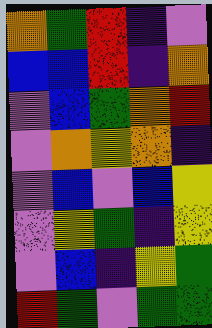[["orange", "green", "red", "indigo", "violet"], ["blue", "blue", "red", "indigo", "orange"], ["violet", "blue", "green", "orange", "red"], ["violet", "orange", "yellow", "orange", "indigo"], ["violet", "blue", "violet", "blue", "yellow"], ["violet", "yellow", "green", "indigo", "yellow"], ["violet", "blue", "indigo", "yellow", "green"], ["red", "green", "violet", "green", "green"]]